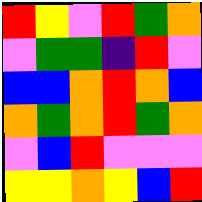[["red", "yellow", "violet", "red", "green", "orange"], ["violet", "green", "green", "indigo", "red", "violet"], ["blue", "blue", "orange", "red", "orange", "blue"], ["orange", "green", "orange", "red", "green", "orange"], ["violet", "blue", "red", "violet", "violet", "violet"], ["yellow", "yellow", "orange", "yellow", "blue", "red"]]